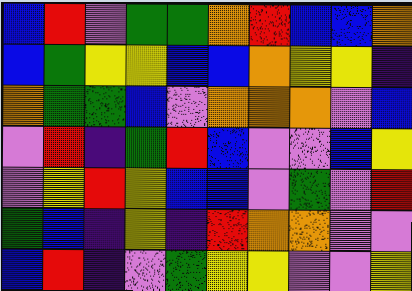[["blue", "red", "violet", "green", "green", "orange", "red", "blue", "blue", "orange"], ["blue", "green", "yellow", "yellow", "blue", "blue", "orange", "yellow", "yellow", "indigo"], ["orange", "green", "green", "blue", "violet", "orange", "orange", "orange", "violet", "blue"], ["violet", "red", "indigo", "green", "red", "blue", "violet", "violet", "blue", "yellow"], ["violet", "yellow", "red", "yellow", "blue", "blue", "violet", "green", "violet", "red"], ["green", "blue", "indigo", "yellow", "indigo", "red", "orange", "orange", "violet", "violet"], ["blue", "red", "indigo", "violet", "green", "yellow", "yellow", "violet", "violet", "yellow"]]